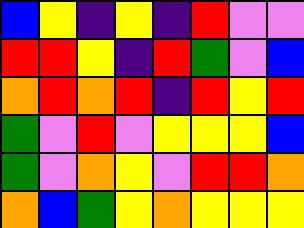[["blue", "yellow", "indigo", "yellow", "indigo", "red", "violet", "violet"], ["red", "red", "yellow", "indigo", "red", "green", "violet", "blue"], ["orange", "red", "orange", "red", "indigo", "red", "yellow", "red"], ["green", "violet", "red", "violet", "yellow", "yellow", "yellow", "blue"], ["green", "violet", "orange", "yellow", "violet", "red", "red", "orange"], ["orange", "blue", "green", "yellow", "orange", "yellow", "yellow", "yellow"]]